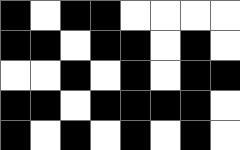[["black", "white", "black", "black", "white", "white", "white", "white"], ["black", "black", "white", "black", "black", "white", "black", "white"], ["white", "white", "black", "white", "black", "white", "black", "black"], ["black", "black", "white", "black", "black", "black", "black", "white"], ["black", "white", "black", "white", "black", "white", "black", "white"]]